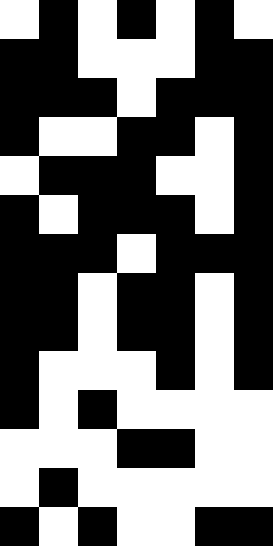[["white", "black", "white", "black", "white", "black", "white"], ["black", "black", "white", "white", "white", "black", "black"], ["black", "black", "black", "white", "black", "black", "black"], ["black", "white", "white", "black", "black", "white", "black"], ["white", "black", "black", "black", "white", "white", "black"], ["black", "white", "black", "black", "black", "white", "black"], ["black", "black", "black", "white", "black", "black", "black"], ["black", "black", "white", "black", "black", "white", "black"], ["black", "black", "white", "black", "black", "white", "black"], ["black", "white", "white", "white", "black", "white", "black"], ["black", "white", "black", "white", "white", "white", "white"], ["white", "white", "white", "black", "black", "white", "white"], ["white", "black", "white", "white", "white", "white", "white"], ["black", "white", "black", "white", "white", "black", "black"]]